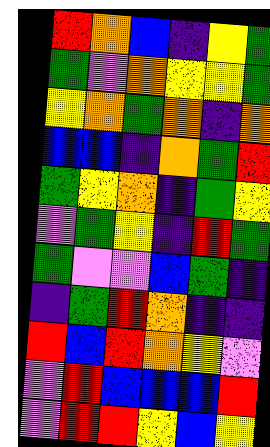[["red", "orange", "blue", "indigo", "yellow", "green"], ["green", "violet", "orange", "yellow", "yellow", "green"], ["yellow", "orange", "green", "orange", "indigo", "orange"], ["blue", "blue", "indigo", "orange", "green", "red"], ["green", "yellow", "orange", "indigo", "green", "yellow"], ["violet", "green", "yellow", "indigo", "red", "green"], ["green", "violet", "violet", "blue", "green", "indigo"], ["indigo", "green", "red", "orange", "indigo", "indigo"], ["red", "blue", "red", "orange", "yellow", "violet"], ["violet", "red", "blue", "blue", "blue", "red"], ["violet", "red", "red", "yellow", "blue", "yellow"]]